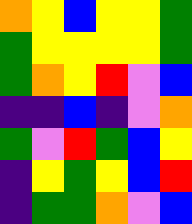[["orange", "yellow", "blue", "yellow", "yellow", "green"], ["green", "yellow", "yellow", "yellow", "yellow", "green"], ["green", "orange", "yellow", "red", "violet", "blue"], ["indigo", "indigo", "blue", "indigo", "violet", "orange"], ["green", "violet", "red", "green", "blue", "yellow"], ["indigo", "yellow", "green", "yellow", "blue", "red"], ["indigo", "green", "green", "orange", "violet", "blue"]]